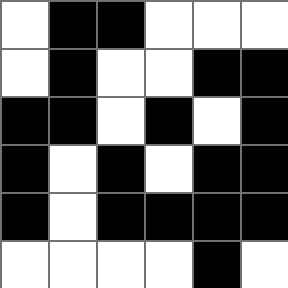[["white", "black", "black", "white", "white", "white"], ["white", "black", "white", "white", "black", "black"], ["black", "black", "white", "black", "white", "black"], ["black", "white", "black", "white", "black", "black"], ["black", "white", "black", "black", "black", "black"], ["white", "white", "white", "white", "black", "white"]]